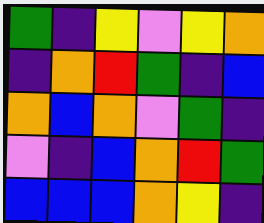[["green", "indigo", "yellow", "violet", "yellow", "orange"], ["indigo", "orange", "red", "green", "indigo", "blue"], ["orange", "blue", "orange", "violet", "green", "indigo"], ["violet", "indigo", "blue", "orange", "red", "green"], ["blue", "blue", "blue", "orange", "yellow", "indigo"]]